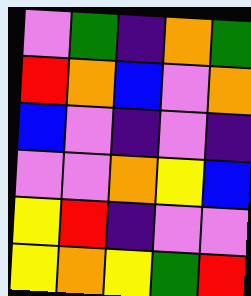[["violet", "green", "indigo", "orange", "green"], ["red", "orange", "blue", "violet", "orange"], ["blue", "violet", "indigo", "violet", "indigo"], ["violet", "violet", "orange", "yellow", "blue"], ["yellow", "red", "indigo", "violet", "violet"], ["yellow", "orange", "yellow", "green", "red"]]